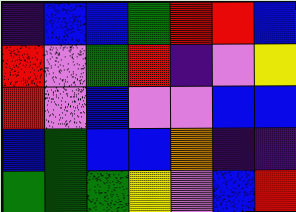[["indigo", "blue", "blue", "green", "red", "red", "blue"], ["red", "violet", "green", "red", "indigo", "violet", "yellow"], ["red", "violet", "blue", "violet", "violet", "blue", "blue"], ["blue", "green", "blue", "blue", "orange", "indigo", "indigo"], ["green", "green", "green", "yellow", "violet", "blue", "red"]]